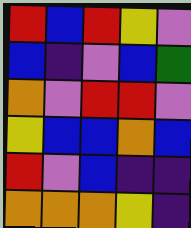[["red", "blue", "red", "yellow", "violet"], ["blue", "indigo", "violet", "blue", "green"], ["orange", "violet", "red", "red", "violet"], ["yellow", "blue", "blue", "orange", "blue"], ["red", "violet", "blue", "indigo", "indigo"], ["orange", "orange", "orange", "yellow", "indigo"]]